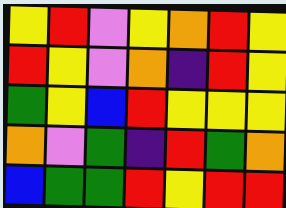[["yellow", "red", "violet", "yellow", "orange", "red", "yellow"], ["red", "yellow", "violet", "orange", "indigo", "red", "yellow"], ["green", "yellow", "blue", "red", "yellow", "yellow", "yellow"], ["orange", "violet", "green", "indigo", "red", "green", "orange"], ["blue", "green", "green", "red", "yellow", "red", "red"]]